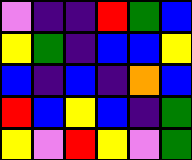[["violet", "indigo", "indigo", "red", "green", "blue"], ["yellow", "green", "indigo", "blue", "blue", "yellow"], ["blue", "indigo", "blue", "indigo", "orange", "blue"], ["red", "blue", "yellow", "blue", "indigo", "green"], ["yellow", "violet", "red", "yellow", "violet", "green"]]